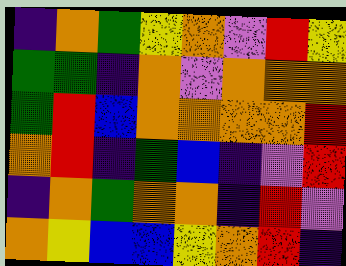[["indigo", "orange", "green", "yellow", "orange", "violet", "red", "yellow"], ["green", "green", "indigo", "orange", "violet", "orange", "orange", "orange"], ["green", "red", "blue", "orange", "orange", "orange", "orange", "red"], ["orange", "red", "indigo", "green", "blue", "indigo", "violet", "red"], ["indigo", "orange", "green", "orange", "orange", "indigo", "red", "violet"], ["orange", "yellow", "blue", "blue", "yellow", "orange", "red", "indigo"]]